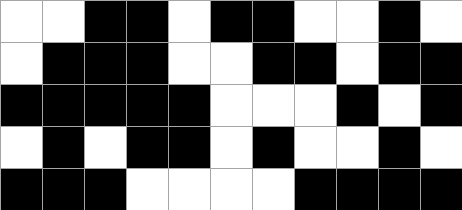[["white", "white", "black", "black", "white", "black", "black", "white", "white", "black", "white"], ["white", "black", "black", "black", "white", "white", "black", "black", "white", "black", "black"], ["black", "black", "black", "black", "black", "white", "white", "white", "black", "white", "black"], ["white", "black", "white", "black", "black", "white", "black", "white", "white", "black", "white"], ["black", "black", "black", "white", "white", "white", "white", "black", "black", "black", "black"]]